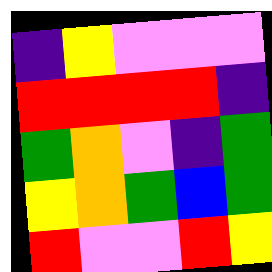[["indigo", "yellow", "violet", "violet", "violet"], ["red", "red", "red", "red", "indigo"], ["green", "orange", "violet", "indigo", "green"], ["yellow", "orange", "green", "blue", "green"], ["red", "violet", "violet", "red", "yellow"]]